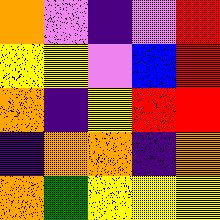[["orange", "violet", "indigo", "violet", "red"], ["yellow", "yellow", "violet", "blue", "red"], ["orange", "indigo", "yellow", "red", "red"], ["indigo", "orange", "orange", "indigo", "orange"], ["orange", "green", "yellow", "yellow", "yellow"]]